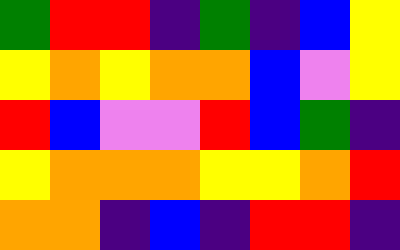[["green", "red", "red", "indigo", "green", "indigo", "blue", "yellow"], ["yellow", "orange", "yellow", "orange", "orange", "blue", "violet", "yellow"], ["red", "blue", "violet", "violet", "red", "blue", "green", "indigo"], ["yellow", "orange", "orange", "orange", "yellow", "yellow", "orange", "red"], ["orange", "orange", "indigo", "blue", "indigo", "red", "red", "indigo"]]